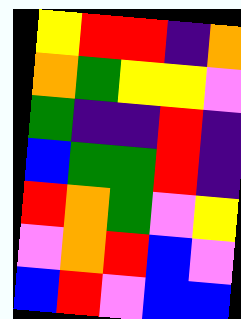[["yellow", "red", "red", "indigo", "orange"], ["orange", "green", "yellow", "yellow", "violet"], ["green", "indigo", "indigo", "red", "indigo"], ["blue", "green", "green", "red", "indigo"], ["red", "orange", "green", "violet", "yellow"], ["violet", "orange", "red", "blue", "violet"], ["blue", "red", "violet", "blue", "blue"]]